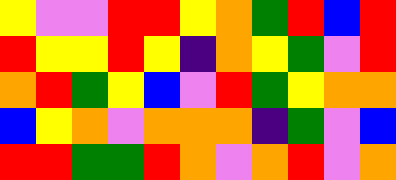[["yellow", "violet", "violet", "red", "red", "yellow", "orange", "green", "red", "blue", "red"], ["red", "yellow", "yellow", "red", "yellow", "indigo", "orange", "yellow", "green", "violet", "red"], ["orange", "red", "green", "yellow", "blue", "violet", "red", "green", "yellow", "orange", "orange"], ["blue", "yellow", "orange", "violet", "orange", "orange", "orange", "indigo", "green", "violet", "blue"], ["red", "red", "green", "green", "red", "orange", "violet", "orange", "red", "violet", "orange"]]